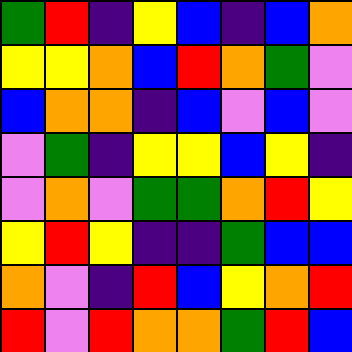[["green", "red", "indigo", "yellow", "blue", "indigo", "blue", "orange"], ["yellow", "yellow", "orange", "blue", "red", "orange", "green", "violet"], ["blue", "orange", "orange", "indigo", "blue", "violet", "blue", "violet"], ["violet", "green", "indigo", "yellow", "yellow", "blue", "yellow", "indigo"], ["violet", "orange", "violet", "green", "green", "orange", "red", "yellow"], ["yellow", "red", "yellow", "indigo", "indigo", "green", "blue", "blue"], ["orange", "violet", "indigo", "red", "blue", "yellow", "orange", "red"], ["red", "violet", "red", "orange", "orange", "green", "red", "blue"]]